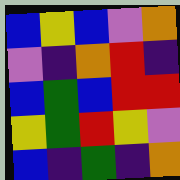[["blue", "yellow", "blue", "violet", "orange"], ["violet", "indigo", "orange", "red", "indigo"], ["blue", "green", "blue", "red", "red"], ["yellow", "green", "red", "yellow", "violet"], ["blue", "indigo", "green", "indigo", "orange"]]